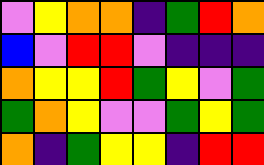[["violet", "yellow", "orange", "orange", "indigo", "green", "red", "orange"], ["blue", "violet", "red", "red", "violet", "indigo", "indigo", "indigo"], ["orange", "yellow", "yellow", "red", "green", "yellow", "violet", "green"], ["green", "orange", "yellow", "violet", "violet", "green", "yellow", "green"], ["orange", "indigo", "green", "yellow", "yellow", "indigo", "red", "red"]]